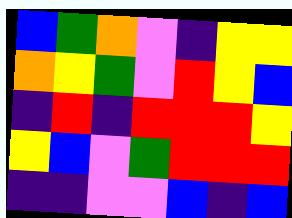[["blue", "green", "orange", "violet", "indigo", "yellow", "yellow"], ["orange", "yellow", "green", "violet", "red", "yellow", "blue"], ["indigo", "red", "indigo", "red", "red", "red", "yellow"], ["yellow", "blue", "violet", "green", "red", "red", "red"], ["indigo", "indigo", "violet", "violet", "blue", "indigo", "blue"]]